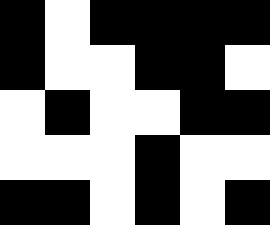[["black", "white", "black", "black", "black", "black"], ["black", "white", "white", "black", "black", "white"], ["white", "black", "white", "white", "black", "black"], ["white", "white", "white", "black", "white", "white"], ["black", "black", "white", "black", "white", "black"]]